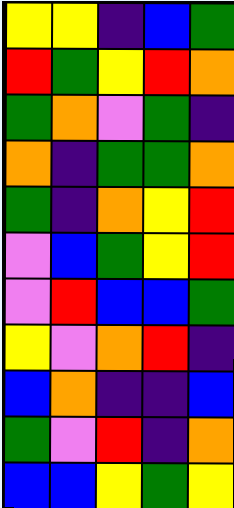[["yellow", "yellow", "indigo", "blue", "green"], ["red", "green", "yellow", "red", "orange"], ["green", "orange", "violet", "green", "indigo"], ["orange", "indigo", "green", "green", "orange"], ["green", "indigo", "orange", "yellow", "red"], ["violet", "blue", "green", "yellow", "red"], ["violet", "red", "blue", "blue", "green"], ["yellow", "violet", "orange", "red", "indigo"], ["blue", "orange", "indigo", "indigo", "blue"], ["green", "violet", "red", "indigo", "orange"], ["blue", "blue", "yellow", "green", "yellow"]]